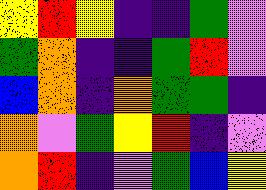[["yellow", "red", "yellow", "indigo", "indigo", "green", "violet"], ["green", "orange", "indigo", "indigo", "green", "red", "violet"], ["blue", "orange", "indigo", "orange", "green", "green", "indigo"], ["orange", "violet", "green", "yellow", "red", "indigo", "violet"], ["orange", "red", "indigo", "violet", "green", "blue", "yellow"]]